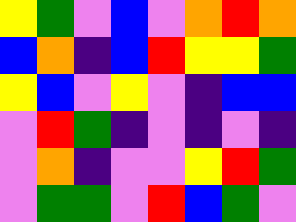[["yellow", "green", "violet", "blue", "violet", "orange", "red", "orange"], ["blue", "orange", "indigo", "blue", "red", "yellow", "yellow", "green"], ["yellow", "blue", "violet", "yellow", "violet", "indigo", "blue", "blue"], ["violet", "red", "green", "indigo", "violet", "indigo", "violet", "indigo"], ["violet", "orange", "indigo", "violet", "violet", "yellow", "red", "green"], ["violet", "green", "green", "violet", "red", "blue", "green", "violet"]]